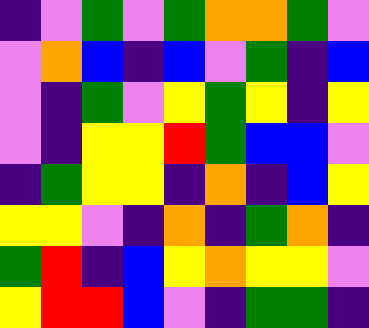[["indigo", "violet", "green", "violet", "green", "orange", "orange", "green", "violet"], ["violet", "orange", "blue", "indigo", "blue", "violet", "green", "indigo", "blue"], ["violet", "indigo", "green", "violet", "yellow", "green", "yellow", "indigo", "yellow"], ["violet", "indigo", "yellow", "yellow", "red", "green", "blue", "blue", "violet"], ["indigo", "green", "yellow", "yellow", "indigo", "orange", "indigo", "blue", "yellow"], ["yellow", "yellow", "violet", "indigo", "orange", "indigo", "green", "orange", "indigo"], ["green", "red", "indigo", "blue", "yellow", "orange", "yellow", "yellow", "violet"], ["yellow", "red", "red", "blue", "violet", "indigo", "green", "green", "indigo"]]